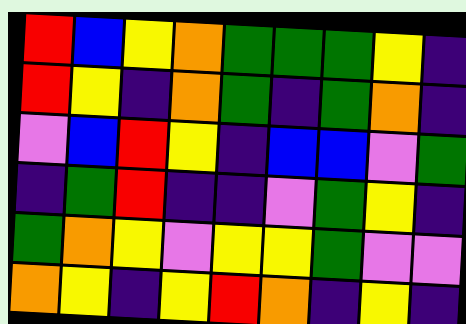[["red", "blue", "yellow", "orange", "green", "green", "green", "yellow", "indigo"], ["red", "yellow", "indigo", "orange", "green", "indigo", "green", "orange", "indigo"], ["violet", "blue", "red", "yellow", "indigo", "blue", "blue", "violet", "green"], ["indigo", "green", "red", "indigo", "indigo", "violet", "green", "yellow", "indigo"], ["green", "orange", "yellow", "violet", "yellow", "yellow", "green", "violet", "violet"], ["orange", "yellow", "indigo", "yellow", "red", "orange", "indigo", "yellow", "indigo"]]